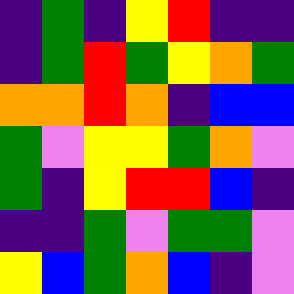[["indigo", "green", "indigo", "yellow", "red", "indigo", "indigo"], ["indigo", "green", "red", "green", "yellow", "orange", "green"], ["orange", "orange", "red", "orange", "indigo", "blue", "blue"], ["green", "violet", "yellow", "yellow", "green", "orange", "violet"], ["green", "indigo", "yellow", "red", "red", "blue", "indigo"], ["indigo", "indigo", "green", "violet", "green", "green", "violet"], ["yellow", "blue", "green", "orange", "blue", "indigo", "violet"]]